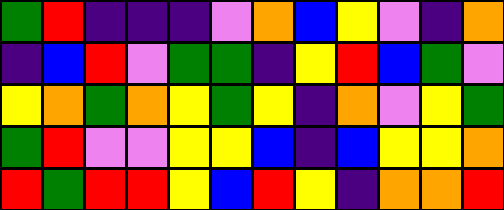[["green", "red", "indigo", "indigo", "indigo", "violet", "orange", "blue", "yellow", "violet", "indigo", "orange"], ["indigo", "blue", "red", "violet", "green", "green", "indigo", "yellow", "red", "blue", "green", "violet"], ["yellow", "orange", "green", "orange", "yellow", "green", "yellow", "indigo", "orange", "violet", "yellow", "green"], ["green", "red", "violet", "violet", "yellow", "yellow", "blue", "indigo", "blue", "yellow", "yellow", "orange"], ["red", "green", "red", "red", "yellow", "blue", "red", "yellow", "indigo", "orange", "orange", "red"]]